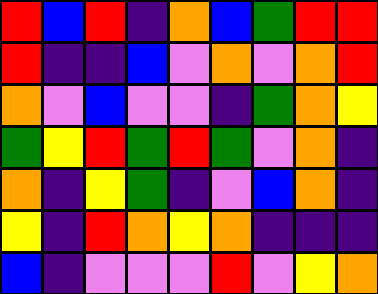[["red", "blue", "red", "indigo", "orange", "blue", "green", "red", "red"], ["red", "indigo", "indigo", "blue", "violet", "orange", "violet", "orange", "red"], ["orange", "violet", "blue", "violet", "violet", "indigo", "green", "orange", "yellow"], ["green", "yellow", "red", "green", "red", "green", "violet", "orange", "indigo"], ["orange", "indigo", "yellow", "green", "indigo", "violet", "blue", "orange", "indigo"], ["yellow", "indigo", "red", "orange", "yellow", "orange", "indigo", "indigo", "indigo"], ["blue", "indigo", "violet", "violet", "violet", "red", "violet", "yellow", "orange"]]